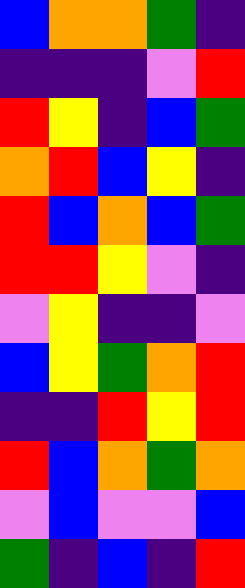[["blue", "orange", "orange", "green", "indigo"], ["indigo", "indigo", "indigo", "violet", "red"], ["red", "yellow", "indigo", "blue", "green"], ["orange", "red", "blue", "yellow", "indigo"], ["red", "blue", "orange", "blue", "green"], ["red", "red", "yellow", "violet", "indigo"], ["violet", "yellow", "indigo", "indigo", "violet"], ["blue", "yellow", "green", "orange", "red"], ["indigo", "indigo", "red", "yellow", "red"], ["red", "blue", "orange", "green", "orange"], ["violet", "blue", "violet", "violet", "blue"], ["green", "indigo", "blue", "indigo", "red"]]